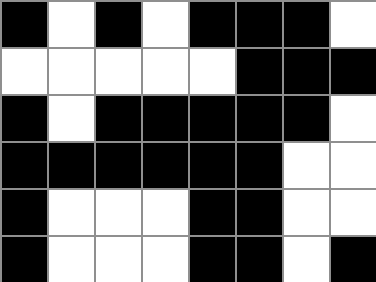[["black", "white", "black", "white", "black", "black", "black", "white"], ["white", "white", "white", "white", "white", "black", "black", "black"], ["black", "white", "black", "black", "black", "black", "black", "white"], ["black", "black", "black", "black", "black", "black", "white", "white"], ["black", "white", "white", "white", "black", "black", "white", "white"], ["black", "white", "white", "white", "black", "black", "white", "black"]]